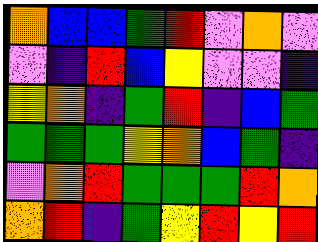[["orange", "blue", "blue", "green", "red", "violet", "orange", "violet"], ["violet", "indigo", "red", "blue", "yellow", "violet", "violet", "indigo"], ["yellow", "orange", "indigo", "green", "red", "indigo", "blue", "green"], ["green", "green", "green", "yellow", "orange", "blue", "green", "indigo"], ["violet", "orange", "red", "green", "green", "green", "red", "orange"], ["orange", "red", "indigo", "green", "yellow", "red", "yellow", "red"]]